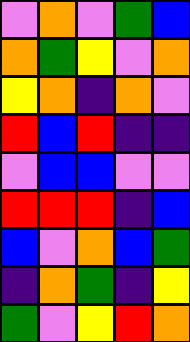[["violet", "orange", "violet", "green", "blue"], ["orange", "green", "yellow", "violet", "orange"], ["yellow", "orange", "indigo", "orange", "violet"], ["red", "blue", "red", "indigo", "indigo"], ["violet", "blue", "blue", "violet", "violet"], ["red", "red", "red", "indigo", "blue"], ["blue", "violet", "orange", "blue", "green"], ["indigo", "orange", "green", "indigo", "yellow"], ["green", "violet", "yellow", "red", "orange"]]